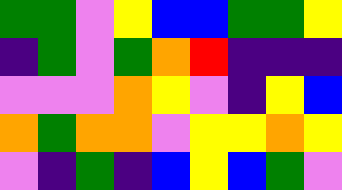[["green", "green", "violet", "yellow", "blue", "blue", "green", "green", "yellow"], ["indigo", "green", "violet", "green", "orange", "red", "indigo", "indigo", "indigo"], ["violet", "violet", "violet", "orange", "yellow", "violet", "indigo", "yellow", "blue"], ["orange", "green", "orange", "orange", "violet", "yellow", "yellow", "orange", "yellow"], ["violet", "indigo", "green", "indigo", "blue", "yellow", "blue", "green", "violet"]]